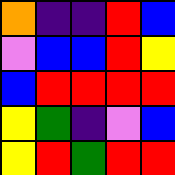[["orange", "indigo", "indigo", "red", "blue"], ["violet", "blue", "blue", "red", "yellow"], ["blue", "red", "red", "red", "red"], ["yellow", "green", "indigo", "violet", "blue"], ["yellow", "red", "green", "red", "red"]]